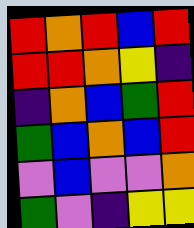[["red", "orange", "red", "blue", "red"], ["red", "red", "orange", "yellow", "indigo"], ["indigo", "orange", "blue", "green", "red"], ["green", "blue", "orange", "blue", "red"], ["violet", "blue", "violet", "violet", "orange"], ["green", "violet", "indigo", "yellow", "yellow"]]